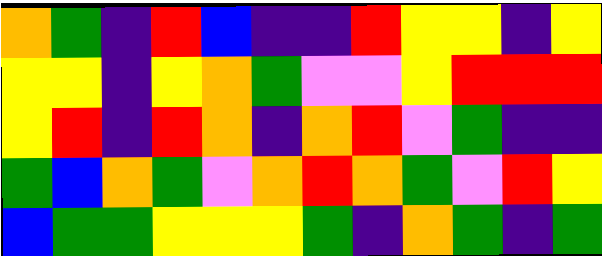[["orange", "green", "indigo", "red", "blue", "indigo", "indigo", "red", "yellow", "yellow", "indigo", "yellow"], ["yellow", "yellow", "indigo", "yellow", "orange", "green", "violet", "violet", "yellow", "red", "red", "red"], ["yellow", "red", "indigo", "red", "orange", "indigo", "orange", "red", "violet", "green", "indigo", "indigo"], ["green", "blue", "orange", "green", "violet", "orange", "red", "orange", "green", "violet", "red", "yellow"], ["blue", "green", "green", "yellow", "yellow", "yellow", "green", "indigo", "orange", "green", "indigo", "green"]]